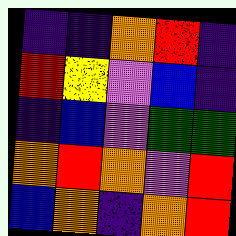[["indigo", "indigo", "orange", "red", "indigo"], ["red", "yellow", "violet", "blue", "indigo"], ["indigo", "blue", "violet", "green", "green"], ["orange", "red", "orange", "violet", "red"], ["blue", "orange", "indigo", "orange", "red"]]